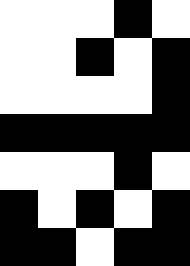[["white", "white", "white", "black", "white"], ["white", "white", "black", "white", "black"], ["white", "white", "white", "white", "black"], ["black", "black", "black", "black", "black"], ["white", "white", "white", "black", "white"], ["black", "white", "black", "white", "black"], ["black", "black", "white", "black", "black"]]